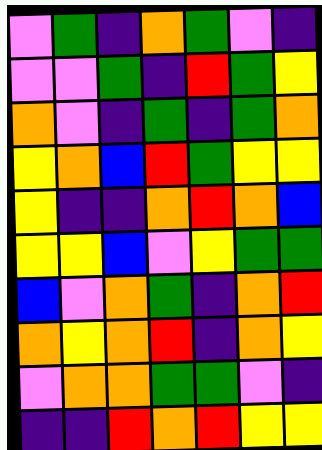[["violet", "green", "indigo", "orange", "green", "violet", "indigo"], ["violet", "violet", "green", "indigo", "red", "green", "yellow"], ["orange", "violet", "indigo", "green", "indigo", "green", "orange"], ["yellow", "orange", "blue", "red", "green", "yellow", "yellow"], ["yellow", "indigo", "indigo", "orange", "red", "orange", "blue"], ["yellow", "yellow", "blue", "violet", "yellow", "green", "green"], ["blue", "violet", "orange", "green", "indigo", "orange", "red"], ["orange", "yellow", "orange", "red", "indigo", "orange", "yellow"], ["violet", "orange", "orange", "green", "green", "violet", "indigo"], ["indigo", "indigo", "red", "orange", "red", "yellow", "yellow"]]